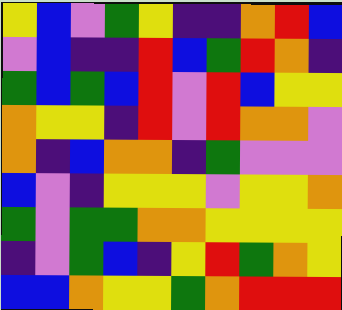[["yellow", "blue", "violet", "green", "yellow", "indigo", "indigo", "orange", "red", "blue"], ["violet", "blue", "indigo", "indigo", "red", "blue", "green", "red", "orange", "indigo"], ["green", "blue", "green", "blue", "red", "violet", "red", "blue", "yellow", "yellow"], ["orange", "yellow", "yellow", "indigo", "red", "violet", "red", "orange", "orange", "violet"], ["orange", "indigo", "blue", "orange", "orange", "indigo", "green", "violet", "violet", "violet"], ["blue", "violet", "indigo", "yellow", "yellow", "yellow", "violet", "yellow", "yellow", "orange"], ["green", "violet", "green", "green", "orange", "orange", "yellow", "yellow", "yellow", "yellow"], ["indigo", "violet", "green", "blue", "indigo", "yellow", "red", "green", "orange", "yellow"], ["blue", "blue", "orange", "yellow", "yellow", "green", "orange", "red", "red", "red"]]